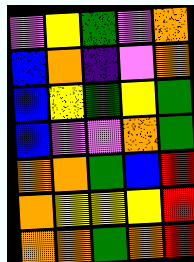[["violet", "yellow", "green", "violet", "orange"], ["blue", "orange", "indigo", "violet", "orange"], ["blue", "yellow", "green", "yellow", "green"], ["blue", "violet", "violet", "orange", "green"], ["orange", "orange", "green", "blue", "red"], ["orange", "yellow", "yellow", "yellow", "red"], ["orange", "orange", "green", "orange", "red"]]